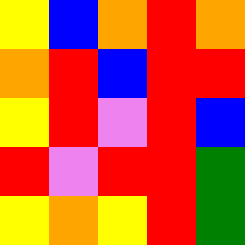[["yellow", "blue", "orange", "red", "orange"], ["orange", "red", "blue", "red", "red"], ["yellow", "red", "violet", "red", "blue"], ["red", "violet", "red", "red", "green"], ["yellow", "orange", "yellow", "red", "green"]]